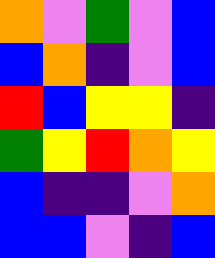[["orange", "violet", "green", "violet", "blue"], ["blue", "orange", "indigo", "violet", "blue"], ["red", "blue", "yellow", "yellow", "indigo"], ["green", "yellow", "red", "orange", "yellow"], ["blue", "indigo", "indigo", "violet", "orange"], ["blue", "blue", "violet", "indigo", "blue"]]